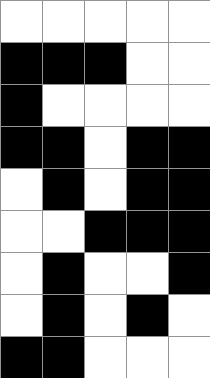[["white", "white", "white", "white", "white"], ["black", "black", "black", "white", "white"], ["black", "white", "white", "white", "white"], ["black", "black", "white", "black", "black"], ["white", "black", "white", "black", "black"], ["white", "white", "black", "black", "black"], ["white", "black", "white", "white", "black"], ["white", "black", "white", "black", "white"], ["black", "black", "white", "white", "white"]]